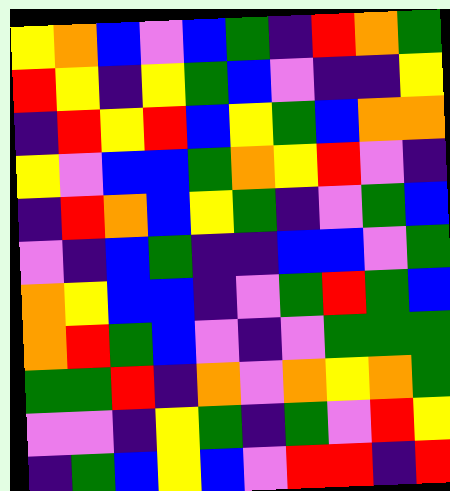[["yellow", "orange", "blue", "violet", "blue", "green", "indigo", "red", "orange", "green"], ["red", "yellow", "indigo", "yellow", "green", "blue", "violet", "indigo", "indigo", "yellow"], ["indigo", "red", "yellow", "red", "blue", "yellow", "green", "blue", "orange", "orange"], ["yellow", "violet", "blue", "blue", "green", "orange", "yellow", "red", "violet", "indigo"], ["indigo", "red", "orange", "blue", "yellow", "green", "indigo", "violet", "green", "blue"], ["violet", "indigo", "blue", "green", "indigo", "indigo", "blue", "blue", "violet", "green"], ["orange", "yellow", "blue", "blue", "indigo", "violet", "green", "red", "green", "blue"], ["orange", "red", "green", "blue", "violet", "indigo", "violet", "green", "green", "green"], ["green", "green", "red", "indigo", "orange", "violet", "orange", "yellow", "orange", "green"], ["violet", "violet", "indigo", "yellow", "green", "indigo", "green", "violet", "red", "yellow"], ["indigo", "green", "blue", "yellow", "blue", "violet", "red", "red", "indigo", "red"]]